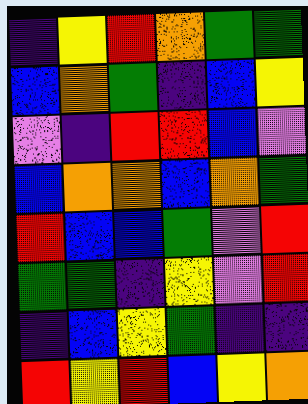[["indigo", "yellow", "red", "orange", "green", "green"], ["blue", "orange", "green", "indigo", "blue", "yellow"], ["violet", "indigo", "red", "red", "blue", "violet"], ["blue", "orange", "orange", "blue", "orange", "green"], ["red", "blue", "blue", "green", "violet", "red"], ["green", "green", "indigo", "yellow", "violet", "red"], ["indigo", "blue", "yellow", "green", "indigo", "indigo"], ["red", "yellow", "red", "blue", "yellow", "orange"]]